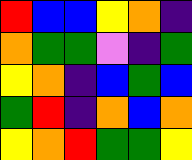[["red", "blue", "blue", "yellow", "orange", "indigo"], ["orange", "green", "green", "violet", "indigo", "green"], ["yellow", "orange", "indigo", "blue", "green", "blue"], ["green", "red", "indigo", "orange", "blue", "orange"], ["yellow", "orange", "red", "green", "green", "yellow"]]